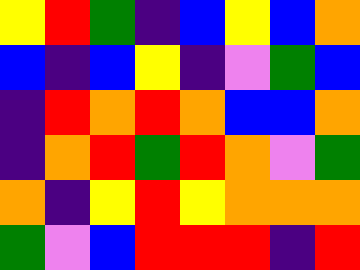[["yellow", "red", "green", "indigo", "blue", "yellow", "blue", "orange"], ["blue", "indigo", "blue", "yellow", "indigo", "violet", "green", "blue"], ["indigo", "red", "orange", "red", "orange", "blue", "blue", "orange"], ["indigo", "orange", "red", "green", "red", "orange", "violet", "green"], ["orange", "indigo", "yellow", "red", "yellow", "orange", "orange", "orange"], ["green", "violet", "blue", "red", "red", "red", "indigo", "red"]]